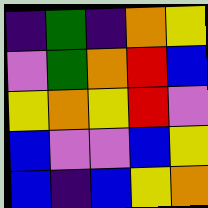[["indigo", "green", "indigo", "orange", "yellow"], ["violet", "green", "orange", "red", "blue"], ["yellow", "orange", "yellow", "red", "violet"], ["blue", "violet", "violet", "blue", "yellow"], ["blue", "indigo", "blue", "yellow", "orange"]]